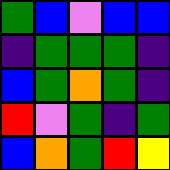[["green", "blue", "violet", "blue", "blue"], ["indigo", "green", "green", "green", "indigo"], ["blue", "green", "orange", "green", "indigo"], ["red", "violet", "green", "indigo", "green"], ["blue", "orange", "green", "red", "yellow"]]